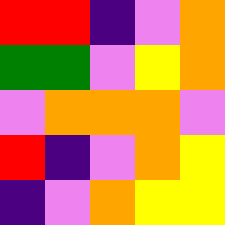[["red", "red", "indigo", "violet", "orange"], ["green", "green", "violet", "yellow", "orange"], ["violet", "orange", "orange", "orange", "violet"], ["red", "indigo", "violet", "orange", "yellow"], ["indigo", "violet", "orange", "yellow", "yellow"]]